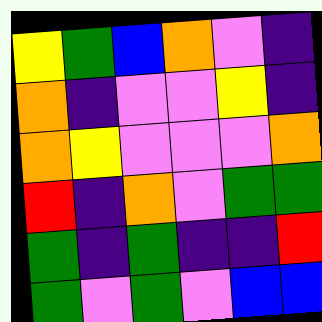[["yellow", "green", "blue", "orange", "violet", "indigo"], ["orange", "indigo", "violet", "violet", "yellow", "indigo"], ["orange", "yellow", "violet", "violet", "violet", "orange"], ["red", "indigo", "orange", "violet", "green", "green"], ["green", "indigo", "green", "indigo", "indigo", "red"], ["green", "violet", "green", "violet", "blue", "blue"]]